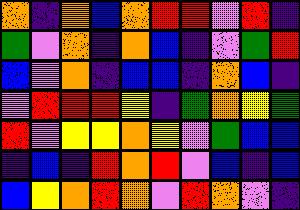[["orange", "indigo", "orange", "blue", "orange", "red", "red", "violet", "red", "indigo"], ["green", "violet", "orange", "indigo", "orange", "blue", "indigo", "violet", "green", "red"], ["blue", "violet", "orange", "indigo", "blue", "blue", "indigo", "orange", "blue", "indigo"], ["violet", "red", "red", "red", "yellow", "indigo", "green", "orange", "yellow", "green"], ["red", "violet", "yellow", "yellow", "orange", "yellow", "violet", "green", "blue", "blue"], ["indigo", "blue", "indigo", "red", "orange", "red", "violet", "blue", "indigo", "blue"], ["blue", "yellow", "orange", "red", "orange", "violet", "red", "orange", "violet", "indigo"]]